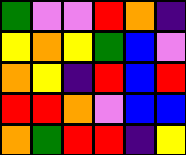[["green", "violet", "violet", "red", "orange", "indigo"], ["yellow", "orange", "yellow", "green", "blue", "violet"], ["orange", "yellow", "indigo", "red", "blue", "red"], ["red", "red", "orange", "violet", "blue", "blue"], ["orange", "green", "red", "red", "indigo", "yellow"]]